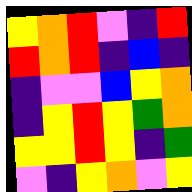[["yellow", "orange", "red", "violet", "indigo", "red"], ["red", "orange", "red", "indigo", "blue", "indigo"], ["indigo", "violet", "violet", "blue", "yellow", "orange"], ["indigo", "yellow", "red", "yellow", "green", "orange"], ["yellow", "yellow", "red", "yellow", "indigo", "green"], ["violet", "indigo", "yellow", "orange", "violet", "yellow"]]